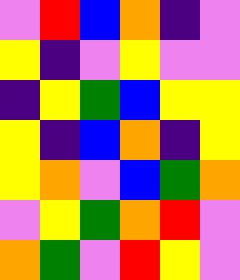[["violet", "red", "blue", "orange", "indigo", "violet"], ["yellow", "indigo", "violet", "yellow", "violet", "violet"], ["indigo", "yellow", "green", "blue", "yellow", "yellow"], ["yellow", "indigo", "blue", "orange", "indigo", "yellow"], ["yellow", "orange", "violet", "blue", "green", "orange"], ["violet", "yellow", "green", "orange", "red", "violet"], ["orange", "green", "violet", "red", "yellow", "violet"]]